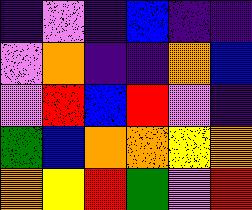[["indigo", "violet", "indigo", "blue", "indigo", "indigo"], ["violet", "orange", "indigo", "indigo", "orange", "blue"], ["violet", "red", "blue", "red", "violet", "indigo"], ["green", "blue", "orange", "orange", "yellow", "orange"], ["orange", "yellow", "red", "green", "violet", "red"]]